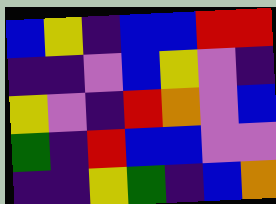[["blue", "yellow", "indigo", "blue", "blue", "red", "red"], ["indigo", "indigo", "violet", "blue", "yellow", "violet", "indigo"], ["yellow", "violet", "indigo", "red", "orange", "violet", "blue"], ["green", "indigo", "red", "blue", "blue", "violet", "violet"], ["indigo", "indigo", "yellow", "green", "indigo", "blue", "orange"]]